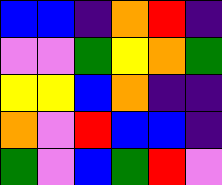[["blue", "blue", "indigo", "orange", "red", "indigo"], ["violet", "violet", "green", "yellow", "orange", "green"], ["yellow", "yellow", "blue", "orange", "indigo", "indigo"], ["orange", "violet", "red", "blue", "blue", "indigo"], ["green", "violet", "blue", "green", "red", "violet"]]